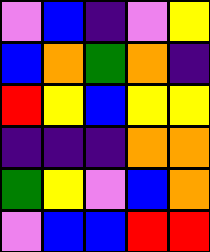[["violet", "blue", "indigo", "violet", "yellow"], ["blue", "orange", "green", "orange", "indigo"], ["red", "yellow", "blue", "yellow", "yellow"], ["indigo", "indigo", "indigo", "orange", "orange"], ["green", "yellow", "violet", "blue", "orange"], ["violet", "blue", "blue", "red", "red"]]